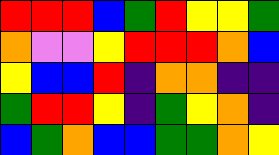[["red", "red", "red", "blue", "green", "red", "yellow", "yellow", "green"], ["orange", "violet", "violet", "yellow", "red", "red", "red", "orange", "blue"], ["yellow", "blue", "blue", "red", "indigo", "orange", "orange", "indigo", "indigo"], ["green", "red", "red", "yellow", "indigo", "green", "yellow", "orange", "indigo"], ["blue", "green", "orange", "blue", "blue", "green", "green", "orange", "yellow"]]